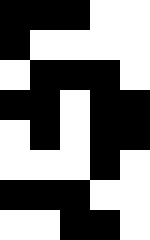[["black", "black", "black", "white", "white"], ["black", "white", "white", "white", "white"], ["white", "black", "black", "black", "white"], ["black", "black", "white", "black", "black"], ["white", "black", "white", "black", "black"], ["white", "white", "white", "black", "white"], ["black", "black", "black", "white", "white"], ["white", "white", "black", "black", "white"]]